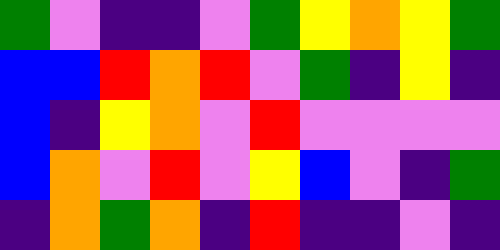[["green", "violet", "indigo", "indigo", "violet", "green", "yellow", "orange", "yellow", "green"], ["blue", "blue", "red", "orange", "red", "violet", "green", "indigo", "yellow", "indigo"], ["blue", "indigo", "yellow", "orange", "violet", "red", "violet", "violet", "violet", "violet"], ["blue", "orange", "violet", "red", "violet", "yellow", "blue", "violet", "indigo", "green"], ["indigo", "orange", "green", "orange", "indigo", "red", "indigo", "indigo", "violet", "indigo"]]